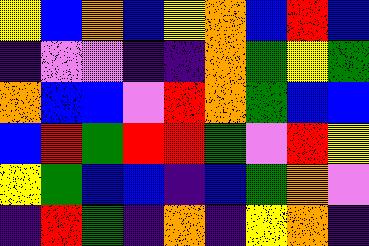[["yellow", "blue", "orange", "blue", "yellow", "orange", "blue", "red", "blue"], ["indigo", "violet", "violet", "indigo", "indigo", "orange", "green", "yellow", "green"], ["orange", "blue", "blue", "violet", "red", "orange", "green", "blue", "blue"], ["blue", "red", "green", "red", "red", "green", "violet", "red", "yellow"], ["yellow", "green", "blue", "blue", "indigo", "blue", "green", "orange", "violet"], ["indigo", "red", "green", "indigo", "orange", "indigo", "yellow", "orange", "indigo"]]